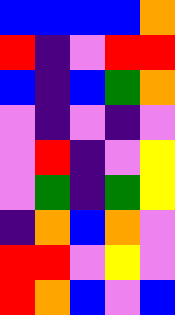[["blue", "blue", "blue", "blue", "orange"], ["red", "indigo", "violet", "red", "red"], ["blue", "indigo", "blue", "green", "orange"], ["violet", "indigo", "violet", "indigo", "violet"], ["violet", "red", "indigo", "violet", "yellow"], ["violet", "green", "indigo", "green", "yellow"], ["indigo", "orange", "blue", "orange", "violet"], ["red", "red", "violet", "yellow", "violet"], ["red", "orange", "blue", "violet", "blue"]]